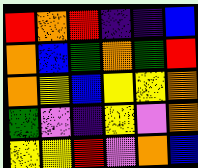[["red", "orange", "red", "indigo", "indigo", "blue"], ["orange", "blue", "green", "orange", "green", "red"], ["orange", "yellow", "blue", "yellow", "yellow", "orange"], ["green", "violet", "indigo", "yellow", "violet", "orange"], ["yellow", "yellow", "red", "violet", "orange", "blue"]]